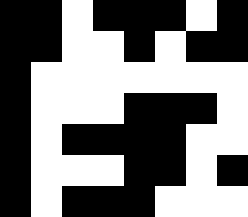[["black", "black", "white", "black", "black", "black", "white", "black"], ["black", "black", "white", "white", "black", "white", "black", "black"], ["black", "white", "white", "white", "white", "white", "white", "white"], ["black", "white", "white", "white", "black", "black", "black", "white"], ["black", "white", "black", "black", "black", "black", "white", "white"], ["black", "white", "white", "white", "black", "black", "white", "black"], ["black", "white", "black", "black", "black", "white", "white", "white"]]